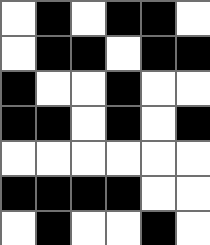[["white", "black", "white", "black", "black", "white"], ["white", "black", "black", "white", "black", "black"], ["black", "white", "white", "black", "white", "white"], ["black", "black", "white", "black", "white", "black"], ["white", "white", "white", "white", "white", "white"], ["black", "black", "black", "black", "white", "white"], ["white", "black", "white", "white", "black", "white"]]